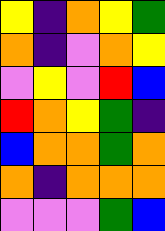[["yellow", "indigo", "orange", "yellow", "green"], ["orange", "indigo", "violet", "orange", "yellow"], ["violet", "yellow", "violet", "red", "blue"], ["red", "orange", "yellow", "green", "indigo"], ["blue", "orange", "orange", "green", "orange"], ["orange", "indigo", "orange", "orange", "orange"], ["violet", "violet", "violet", "green", "blue"]]